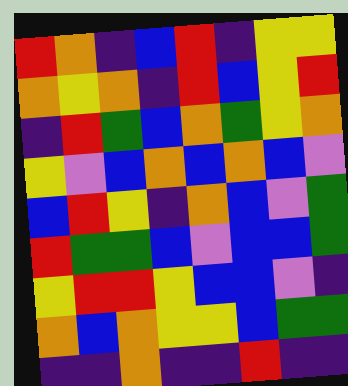[["red", "orange", "indigo", "blue", "red", "indigo", "yellow", "yellow"], ["orange", "yellow", "orange", "indigo", "red", "blue", "yellow", "red"], ["indigo", "red", "green", "blue", "orange", "green", "yellow", "orange"], ["yellow", "violet", "blue", "orange", "blue", "orange", "blue", "violet"], ["blue", "red", "yellow", "indigo", "orange", "blue", "violet", "green"], ["red", "green", "green", "blue", "violet", "blue", "blue", "green"], ["yellow", "red", "red", "yellow", "blue", "blue", "violet", "indigo"], ["orange", "blue", "orange", "yellow", "yellow", "blue", "green", "green"], ["indigo", "indigo", "orange", "indigo", "indigo", "red", "indigo", "indigo"]]